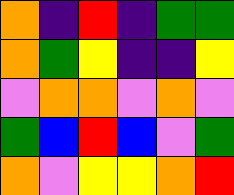[["orange", "indigo", "red", "indigo", "green", "green"], ["orange", "green", "yellow", "indigo", "indigo", "yellow"], ["violet", "orange", "orange", "violet", "orange", "violet"], ["green", "blue", "red", "blue", "violet", "green"], ["orange", "violet", "yellow", "yellow", "orange", "red"]]